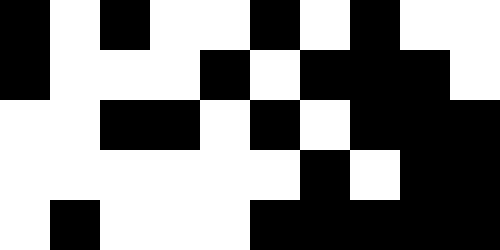[["black", "white", "black", "white", "white", "black", "white", "black", "white", "white"], ["black", "white", "white", "white", "black", "white", "black", "black", "black", "white"], ["white", "white", "black", "black", "white", "black", "white", "black", "black", "black"], ["white", "white", "white", "white", "white", "white", "black", "white", "black", "black"], ["white", "black", "white", "white", "white", "black", "black", "black", "black", "black"]]